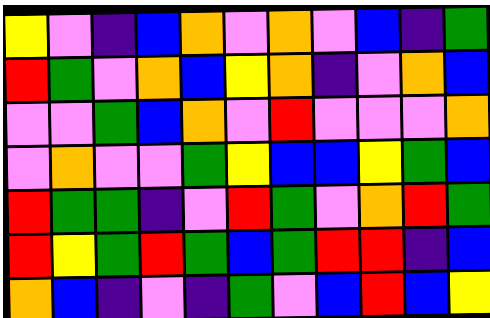[["yellow", "violet", "indigo", "blue", "orange", "violet", "orange", "violet", "blue", "indigo", "green"], ["red", "green", "violet", "orange", "blue", "yellow", "orange", "indigo", "violet", "orange", "blue"], ["violet", "violet", "green", "blue", "orange", "violet", "red", "violet", "violet", "violet", "orange"], ["violet", "orange", "violet", "violet", "green", "yellow", "blue", "blue", "yellow", "green", "blue"], ["red", "green", "green", "indigo", "violet", "red", "green", "violet", "orange", "red", "green"], ["red", "yellow", "green", "red", "green", "blue", "green", "red", "red", "indigo", "blue"], ["orange", "blue", "indigo", "violet", "indigo", "green", "violet", "blue", "red", "blue", "yellow"]]